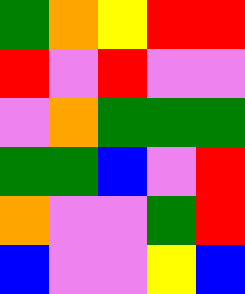[["green", "orange", "yellow", "red", "red"], ["red", "violet", "red", "violet", "violet"], ["violet", "orange", "green", "green", "green"], ["green", "green", "blue", "violet", "red"], ["orange", "violet", "violet", "green", "red"], ["blue", "violet", "violet", "yellow", "blue"]]